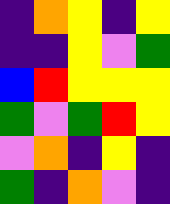[["indigo", "orange", "yellow", "indigo", "yellow"], ["indigo", "indigo", "yellow", "violet", "green"], ["blue", "red", "yellow", "yellow", "yellow"], ["green", "violet", "green", "red", "yellow"], ["violet", "orange", "indigo", "yellow", "indigo"], ["green", "indigo", "orange", "violet", "indigo"]]